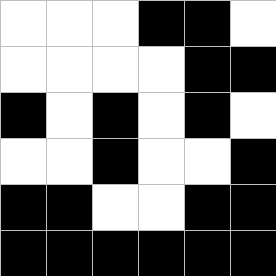[["white", "white", "white", "black", "black", "white"], ["white", "white", "white", "white", "black", "black"], ["black", "white", "black", "white", "black", "white"], ["white", "white", "black", "white", "white", "black"], ["black", "black", "white", "white", "black", "black"], ["black", "black", "black", "black", "black", "black"]]